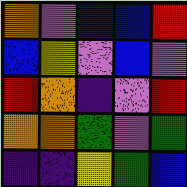[["orange", "violet", "blue", "blue", "red"], ["blue", "yellow", "violet", "blue", "violet"], ["red", "orange", "indigo", "violet", "red"], ["orange", "orange", "green", "violet", "green"], ["indigo", "indigo", "yellow", "green", "blue"]]